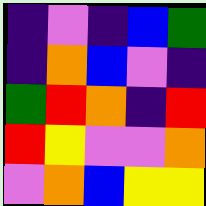[["indigo", "violet", "indigo", "blue", "green"], ["indigo", "orange", "blue", "violet", "indigo"], ["green", "red", "orange", "indigo", "red"], ["red", "yellow", "violet", "violet", "orange"], ["violet", "orange", "blue", "yellow", "yellow"]]